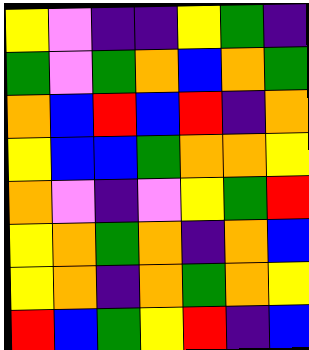[["yellow", "violet", "indigo", "indigo", "yellow", "green", "indigo"], ["green", "violet", "green", "orange", "blue", "orange", "green"], ["orange", "blue", "red", "blue", "red", "indigo", "orange"], ["yellow", "blue", "blue", "green", "orange", "orange", "yellow"], ["orange", "violet", "indigo", "violet", "yellow", "green", "red"], ["yellow", "orange", "green", "orange", "indigo", "orange", "blue"], ["yellow", "orange", "indigo", "orange", "green", "orange", "yellow"], ["red", "blue", "green", "yellow", "red", "indigo", "blue"]]